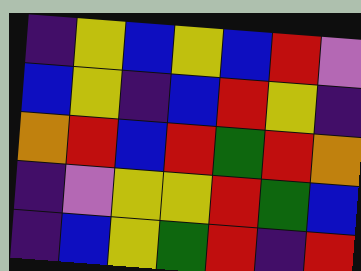[["indigo", "yellow", "blue", "yellow", "blue", "red", "violet"], ["blue", "yellow", "indigo", "blue", "red", "yellow", "indigo"], ["orange", "red", "blue", "red", "green", "red", "orange"], ["indigo", "violet", "yellow", "yellow", "red", "green", "blue"], ["indigo", "blue", "yellow", "green", "red", "indigo", "red"]]